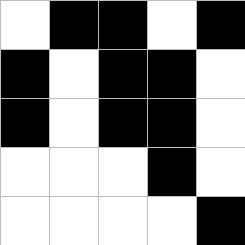[["white", "black", "black", "white", "black"], ["black", "white", "black", "black", "white"], ["black", "white", "black", "black", "white"], ["white", "white", "white", "black", "white"], ["white", "white", "white", "white", "black"]]